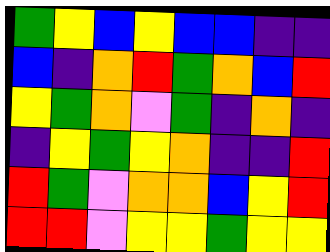[["green", "yellow", "blue", "yellow", "blue", "blue", "indigo", "indigo"], ["blue", "indigo", "orange", "red", "green", "orange", "blue", "red"], ["yellow", "green", "orange", "violet", "green", "indigo", "orange", "indigo"], ["indigo", "yellow", "green", "yellow", "orange", "indigo", "indigo", "red"], ["red", "green", "violet", "orange", "orange", "blue", "yellow", "red"], ["red", "red", "violet", "yellow", "yellow", "green", "yellow", "yellow"]]